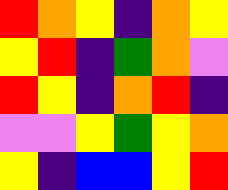[["red", "orange", "yellow", "indigo", "orange", "yellow"], ["yellow", "red", "indigo", "green", "orange", "violet"], ["red", "yellow", "indigo", "orange", "red", "indigo"], ["violet", "violet", "yellow", "green", "yellow", "orange"], ["yellow", "indigo", "blue", "blue", "yellow", "red"]]